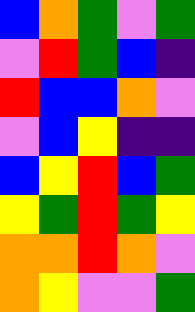[["blue", "orange", "green", "violet", "green"], ["violet", "red", "green", "blue", "indigo"], ["red", "blue", "blue", "orange", "violet"], ["violet", "blue", "yellow", "indigo", "indigo"], ["blue", "yellow", "red", "blue", "green"], ["yellow", "green", "red", "green", "yellow"], ["orange", "orange", "red", "orange", "violet"], ["orange", "yellow", "violet", "violet", "green"]]